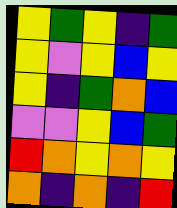[["yellow", "green", "yellow", "indigo", "green"], ["yellow", "violet", "yellow", "blue", "yellow"], ["yellow", "indigo", "green", "orange", "blue"], ["violet", "violet", "yellow", "blue", "green"], ["red", "orange", "yellow", "orange", "yellow"], ["orange", "indigo", "orange", "indigo", "red"]]